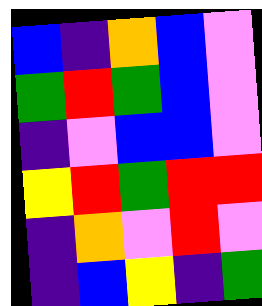[["blue", "indigo", "orange", "blue", "violet"], ["green", "red", "green", "blue", "violet"], ["indigo", "violet", "blue", "blue", "violet"], ["yellow", "red", "green", "red", "red"], ["indigo", "orange", "violet", "red", "violet"], ["indigo", "blue", "yellow", "indigo", "green"]]